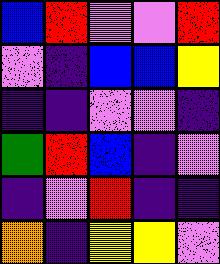[["blue", "red", "violet", "violet", "red"], ["violet", "indigo", "blue", "blue", "yellow"], ["indigo", "indigo", "violet", "violet", "indigo"], ["green", "red", "blue", "indigo", "violet"], ["indigo", "violet", "red", "indigo", "indigo"], ["orange", "indigo", "yellow", "yellow", "violet"]]